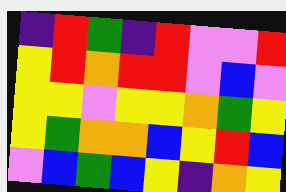[["indigo", "red", "green", "indigo", "red", "violet", "violet", "red"], ["yellow", "red", "orange", "red", "red", "violet", "blue", "violet"], ["yellow", "yellow", "violet", "yellow", "yellow", "orange", "green", "yellow"], ["yellow", "green", "orange", "orange", "blue", "yellow", "red", "blue"], ["violet", "blue", "green", "blue", "yellow", "indigo", "orange", "yellow"]]